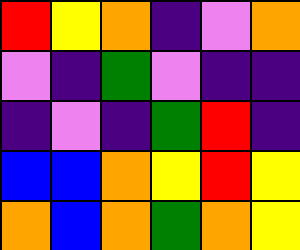[["red", "yellow", "orange", "indigo", "violet", "orange"], ["violet", "indigo", "green", "violet", "indigo", "indigo"], ["indigo", "violet", "indigo", "green", "red", "indigo"], ["blue", "blue", "orange", "yellow", "red", "yellow"], ["orange", "blue", "orange", "green", "orange", "yellow"]]